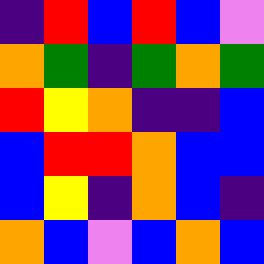[["indigo", "red", "blue", "red", "blue", "violet"], ["orange", "green", "indigo", "green", "orange", "green"], ["red", "yellow", "orange", "indigo", "indigo", "blue"], ["blue", "red", "red", "orange", "blue", "blue"], ["blue", "yellow", "indigo", "orange", "blue", "indigo"], ["orange", "blue", "violet", "blue", "orange", "blue"]]